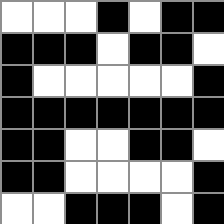[["white", "white", "white", "black", "white", "black", "black"], ["black", "black", "black", "white", "black", "black", "white"], ["black", "white", "white", "white", "white", "white", "black"], ["black", "black", "black", "black", "black", "black", "black"], ["black", "black", "white", "white", "black", "black", "white"], ["black", "black", "white", "white", "white", "white", "black"], ["white", "white", "black", "black", "black", "white", "black"]]